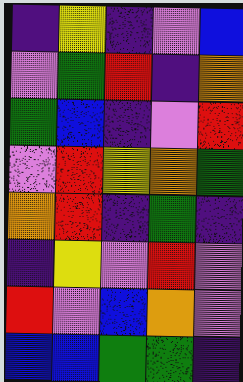[["indigo", "yellow", "indigo", "violet", "blue"], ["violet", "green", "red", "indigo", "orange"], ["green", "blue", "indigo", "violet", "red"], ["violet", "red", "yellow", "orange", "green"], ["orange", "red", "indigo", "green", "indigo"], ["indigo", "yellow", "violet", "red", "violet"], ["red", "violet", "blue", "orange", "violet"], ["blue", "blue", "green", "green", "indigo"]]